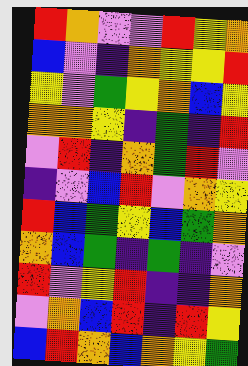[["red", "orange", "violet", "violet", "red", "yellow", "orange"], ["blue", "violet", "indigo", "orange", "yellow", "yellow", "red"], ["yellow", "violet", "green", "yellow", "orange", "blue", "yellow"], ["orange", "orange", "yellow", "indigo", "green", "indigo", "red"], ["violet", "red", "indigo", "orange", "green", "red", "violet"], ["indigo", "violet", "blue", "red", "violet", "orange", "yellow"], ["red", "blue", "green", "yellow", "blue", "green", "orange"], ["orange", "blue", "green", "indigo", "green", "indigo", "violet"], ["red", "violet", "yellow", "red", "indigo", "indigo", "orange"], ["violet", "orange", "blue", "red", "indigo", "red", "yellow"], ["blue", "red", "orange", "blue", "orange", "yellow", "green"]]